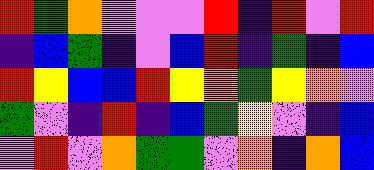[["red", "green", "orange", "violet", "violet", "violet", "red", "indigo", "red", "violet", "red"], ["indigo", "blue", "green", "indigo", "violet", "blue", "red", "indigo", "green", "indigo", "blue"], ["red", "yellow", "blue", "blue", "red", "yellow", "orange", "green", "yellow", "orange", "violet"], ["green", "violet", "indigo", "red", "indigo", "blue", "green", "yellow", "violet", "indigo", "blue"], ["violet", "red", "violet", "orange", "green", "green", "violet", "orange", "indigo", "orange", "blue"]]